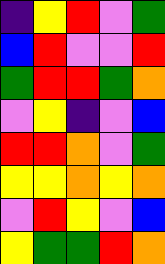[["indigo", "yellow", "red", "violet", "green"], ["blue", "red", "violet", "violet", "red"], ["green", "red", "red", "green", "orange"], ["violet", "yellow", "indigo", "violet", "blue"], ["red", "red", "orange", "violet", "green"], ["yellow", "yellow", "orange", "yellow", "orange"], ["violet", "red", "yellow", "violet", "blue"], ["yellow", "green", "green", "red", "orange"]]